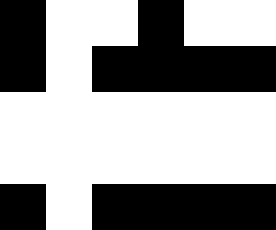[["black", "white", "white", "black", "white", "white"], ["black", "white", "black", "black", "black", "black"], ["white", "white", "white", "white", "white", "white"], ["white", "white", "white", "white", "white", "white"], ["black", "white", "black", "black", "black", "black"]]